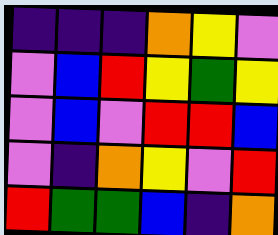[["indigo", "indigo", "indigo", "orange", "yellow", "violet"], ["violet", "blue", "red", "yellow", "green", "yellow"], ["violet", "blue", "violet", "red", "red", "blue"], ["violet", "indigo", "orange", "yellow", "violet", "red"], ["red", "green", "green", "blue", "indigo", "orange"]]